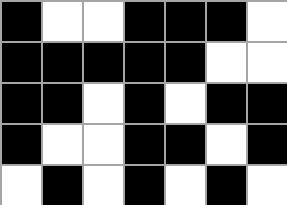[["black", "white", "white", "black", "black", "black", "white"], ["black", "black", "black", "black", "black", "white", "white"], ["black", "black", "white", "black", "white", "black", "black"], ["black", "white", "white", "black", "black", "white", "black"], ["white", "black", "white", "black", "white", "black", "white"]]